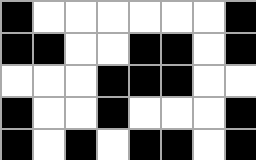[["black", "white", "white", "white", "white", "white", "white", "black"], ["black", "black", "white", "white", "black", "black", "white", "black"], ["white", "white", "white", "black", "black", "black", "white", "white"], ["black", "white", "white", "black", "white", "white", "white", "black"], ["black", "white", "black", "white", "black", "black", "white", "black"]]